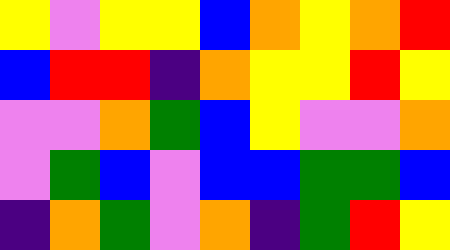[["yellow", "violet", "yellow", "yellow", "blue", "orange", "yellow", "orange", "red"], ["blue", "red", "red", "indigo", "orange", "yellow", "yellow", "red", "yellow"], ["violet", "violet", "orange", "green", "blue", "yellow", "violet", "violet", "orange"], ["violet", "green", "blue", "violet", "blue", "blue", "green", "green", "blue"], ["indigo", "orange", "green", "violet", "orange", "indigo", "green", "red", "yellow"]]